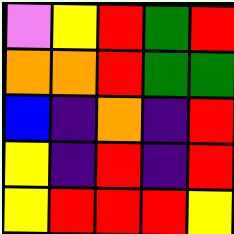[["violet", "yellow", "red", "green", "red"], ["orange", "orange", "red", "green", "green"], ["blue", "indigo", "orange", "indigo", "red"], ["yellow", "indigo", "red", "indigo", "red"], ["yellow", "red", "red", "red", "yellow"]]